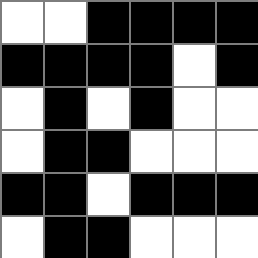[["white", "white", "black", "black", "black", "black"], ["black", "black", "black", "black", "white", "black"], ["white", "black", "white", "black", "white", "white"], ["white", "black", "black", "white", "white", "white"], ["black", "black", "white", "black", "black", "black"], ["white", "black", "black", "white", "white", "white"]]